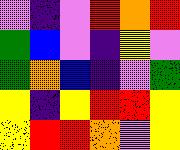[["violet", "indigo", "violet", "red", "orange", "red"], ["green", "blue", "violet", "indigo", "yellow", "violet"], ["green", "orange", "blue", "indigo", "violet", "green"], ["yellow", "indigo", "yellow", "red", "red", "yellow"], ["yellow", "red", "red", "orange", "violet", "yellow"]]